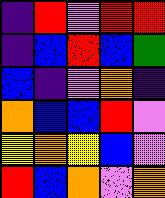[["indigo", "red", "violet", "red", "red"], ["indigo", "blue", "red", "blue", "green"], ["blue", "indigo", "violet", "orange", "indigo"], ["orange", "blue", "blue", "red", "violet"], ["yellow", "orange", "yellow", "blue", "violet"], ["red", "blue", "orange", "violet", "orange"]]